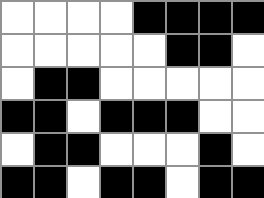[["white", "white", "white", "white", "black", "black", "black", "black"], ["white", "white", "white", "white", "white", "black", "black", "white"], ["white", "black", "black", "white", "white", "white", "white", "white"], ["black", "black", "white", "black", "black", "black", "white", "white"], ["white", "black", "black", "white", "white", "white", "black", "white"], ["black", "black", "white", "black", "black", "white", "black", "black"]]